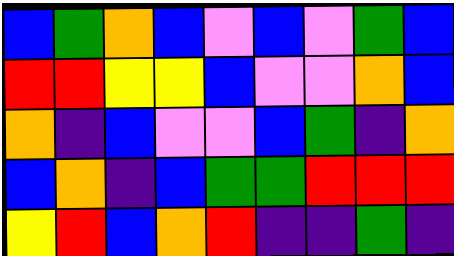[["blue", "green", "orange", "blue", "violet", "blue", "violet", "green", "blue"], ["red", "red", "yellow", "yellow", "blue", "violet", "violet", "orange", "blue"], ["orange", "indigo", "blue", "violet", "violet", "blue", "green", "indigo", "orange"], ["blue", "orange", "indigo", "blue", "green", "green", "red", "red", "red"], ["yellow", "red", "blue", "orange", "red", "indigo", "indigo", "green", "indigo"]]